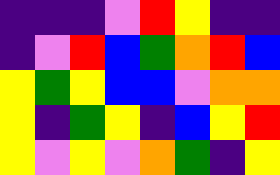[["indigo", "indigo", "indigo", "violet", "red", "yellow", "indigo", "indigo"], ["indigo", "violet", "red", "blue", "green", "orange", "red", "blue"], ["yellow", "green", "yellow", "blue", "blue", "violet", "orange", "orange"], ["yellow", "indigo", "green", "yellow", "indigo", "blue", "yellow", "red"], ["yellow", "violet", "yellow", "violet", "orange", "green", "indigo", "yellow"]]